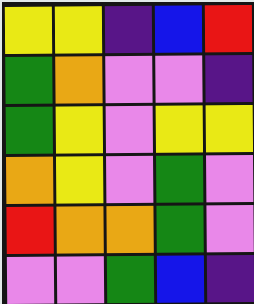[["yellow", "yellow", "indigo", "blue", "red"], ["green", "orange", "violet", "violet", "indigo"], ["green", "yellow", "violet", "yellow", "yellow"], ["orange", "yellow", "violet", "green", "violet"], ["red", "orange", "orange", "green", "violet"], ["violet", "violet", "green", "blue", "indigo"]]